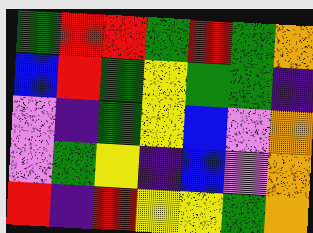[["green", "red", "red", "green", "red", "green", "orange"], ["blue", "red", "green", "yellow", "green", "green", "indigo"], ["violet", "indigo", "green", "yellow", "blue", "violet", "orange"], ["violet", "green", "yellow", "indigo", "blue", "violet", "orange"], ["red", "indigo", "red", "yellow", "yellow", "green", "orange"]]